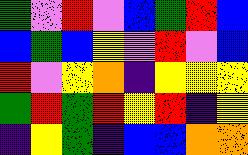[["green", "violet", "red", "violet", "blue", "green", "red", "blue"], ["blue", "green", "blue", "yellow", "violet", "red", "violet", "blue"], ["red", "violet", "yellow", "orange", "indigo", "yellow", "yellow", "yellow"], ["green", "red", "green", "red", "yellow", "red", "indigo", "yellow"], ["indigo", "yellow", "green", "indigo", "blue", "blue", "orange", "orange"]]